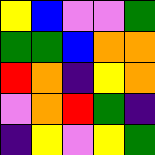[["yellow", "blue", "violet", "violet", "green"], ["green", "green", "blue", "orange", "orange"], ["red", "orange", "indigo", "yellow", "orange"], ["violet", "orange", "red", "green", "indigo"], ["indigo", "yellow", "violet", "yellow", "green"]]